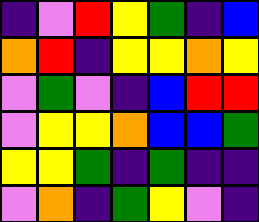[["indigo", "violet", "red", "yellow", "green", "indigo", "blue"], ["orange", "red", "indigo", "yellow", "yellow", "orange", "yellow"], ["violet", "green", "violet", "indigo", "blue", "red", "red"], ["violet", "yellow", "yellow", "orange", "blue", "blue", "green"], ["yellow", "yellow", "green", "indigo", "green", "indigo", "indigo"], ["violet", "orange", "indigo", "green", "yellow", "violet", "indigo"]]